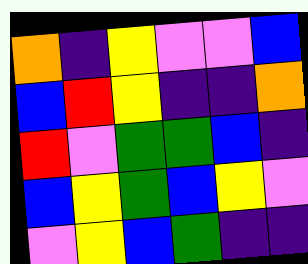[["orange", "indigo", "yellow", "violet", "violet", "blue"], ["blue", "red", "yellow", "indigo", "indigo", "orange"], ["red", "violet", "green", "green", "blue", "indigo"], ["blue", "yellow", "green", "blue", "yellow", "violet"], ["violet", "yellow", "blue", "green", "indigo", "indigo"]]